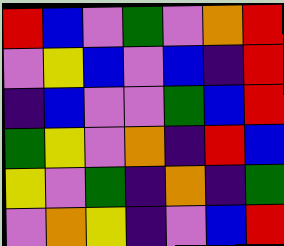[["red", "blue", "violet", "green", "violet", "orange", "red"], ["violet", "yellow", "blue", "violet", "blue", "indigo", "red"], ["indigo", "blue", "violet", "violet", "green", "blue", "red"], ["green", "yellow", "violet", "orange", "indigo", "red", "blue"], ["yellow", "violet", "green", "indigo", "orange", "indigo", "green"], ["violet", "orange", "yellow", "indigo", "violet", "blue", "red"]]